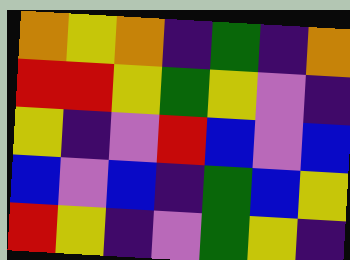[["orange", "yellow", "orange", "indigo", "green", "indigo", "orange"], ["red", "red", "yellow", "green", "yellow", "violet", "indigo"], ["yellow", "indigo", "violet", "red", "blue", "violet", "blue"], ["blue", "violet", "blue", "indigo", "green", "blue", "yellow"], ["red", "yellow", "indigo", "violet", "green", "yellow", "indigo"]]